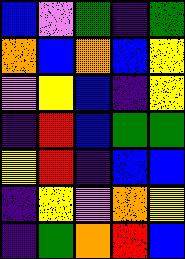[["blue", "violet", "green", "indigo", "green"], ["orange", "blue", "orange", "blue", "yellow"], ["violet", "yellow", "blue", "indigo", "yellow"], ["indigo", "red", "blue", "green", "green"], ["yellow", "red", "indigo", "blue", "blue"], ["indigo", "yellow", "violet", "orange", "yellow"], ["indigo", "green", "orange", "red", "blue"]]